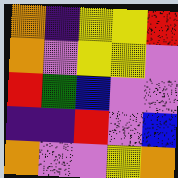[["orange", "indigo", "yellow", "yellow", "red"], ["orange", "violet", "yellow", "yellow", "violet"], ["red", "green", "blue", "violet", "violet"], ["indigo", "indigo", "red", "violet", "blue"], ["orange", "violet", "violet", "yellow", "orange"]]